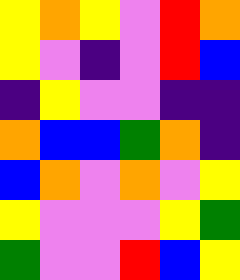[["yellow", "orange", "yellow", "violet", "red", "orange"], ["yellow", "violet", "indigo", "violet", "red", "blue"], ["indigo", "yellow", "violet", "violet", "indigo", "indigo"], ["orange", "blue", "blue", "green", "orange", "indigo"], ["blue", "orange", "violet", "orange", "violet", "yellow"], ["yellow", "violet", "violet", "violet", "yellow", "green"], ["green", "violet", "violet", "red", "blue", "yellow"]]